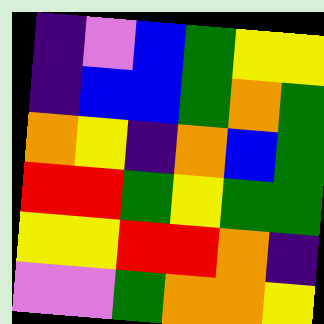[["indigo", "violet", "blue", "green", "yellow", "yellow"], ["indigo", "blue", "blue", "green", "orange", "green"], ["orange", "yellow", "indigo", "orange", "blue", "green"], ["red", "red", "green", "yellow", "green", "green"], ["yellow", "yellow", "red", "red", "orange", "indigo"], ["violet", "violet", "green", "orange", "orange", "yellow"]]